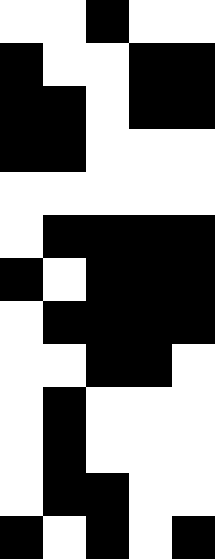[["white", "white", "black", "white", "white"], ["black", "white", "white", "black", "black"], ["black", "black", "white", "black", "black"], ["black", "black", "white", "white", "white"], ["white", "white", "white", "white", "white"], ["white", "black", "black", "black", "black"], ["black", "white", "black", "black", "black"], ["white", "black", "black", "black", "black"], ["white", "white", "black", "black", "white"], ["white", "black", "white", "white", "white"], ["white", "black", "white", "white", "white"], ["white", "black", "black", "white", "white"], ["black", "white", "black", "white", "black"]]